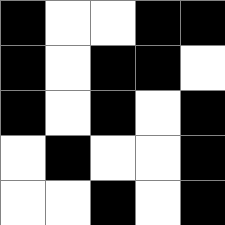[["black", "white", "white", "black", "black"], ["black", "white", "black", "black", "white"], ["black", "white", "black", "white", "black"], ["white", "black", "white", "white", "black"], ["white", "white", "black", "white", "black"]]